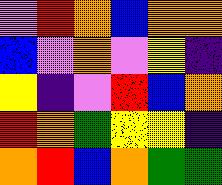[["violet", "red", "orange", "blue", "orange", "orange"], ["blue", "violet", "orange", "violet", "yellow", "indigo"], ["yellow", "indigo", "violet", "red", "blue", "orange"], ["red", "orange", "green", "yellow", "yellow", "indigo"], ["orange", "red", "blue", "orange", "green", "green"]]